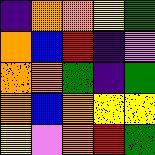[["indigo", "orange", "orange", "yellow", "green"], ["orange", "blue", "red", "indigo", "violet"], ["orange", "orange", "green", "indigo", "green"], ["orange", "blue", "orange", "yellow", "yellow"], ["yellow", "violet", "orange", "red", "green"]]